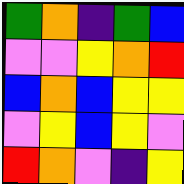[["green", "orange", "indigo", "green", "blue"], ["violet", "violet", "yellow", "orange", "red"], ["blue", "orange", "blue", "yellow", "yellow"], ["violet", "yellow", "blue", "yellow", "violet"], ["red", "orange", "violet", "indigo", "yellow"]]